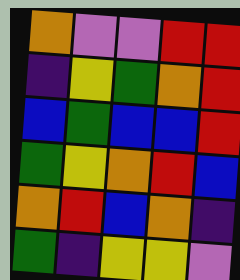[["orange", "violet", "violet", "red", "red"], ["indigo", "yellow", "green", "orange", "red"], ["blue", "green", "blue", "blue", "red"], ["green", "yellow", "orange", "red", "blue"], ["orange", "red", "blue", "orange", "indigo"], ["green", "indigo", "yellow", "yellow", "violet"]]